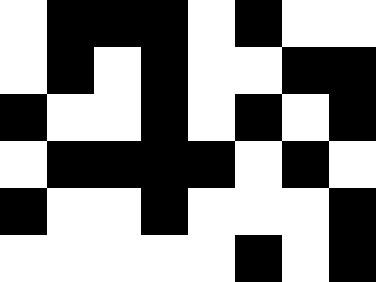[["white", "black", "black", "black", "white", "black", "white", "white"], ["white", "black", "white", "black", "white", "white", "black", "black"], ["black", "white", "white", "black", "white", "black", "white", "black"], ["white", "black", "black", "black", "black", "white", "black", "white"], ["black", "white", "white", "black", "white", "white", "white", "black"], ["white", "white", "white", "white", "white", "black", "white", "black"]]